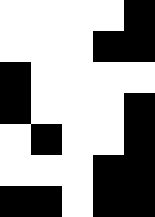[["white", "white", "white", "white", "black"], ["white", "white", "white", "black", "black"], ["black", "white", "white", "white", "white"], ["black", "white", "white", "white", "black"], ["white", "black", "white", "white", "black"], ["white", "white", "white", "black", "black"], ["black", "black", "white", "black", "black"]]